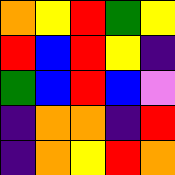[["orange", "yellow", "red", "green", "yellow"], ["red", "blue", "red", "yellow", "indigo"], ["green", "blue", "red", "blue", "violet"], ["indigo", "orange", "orange", "indigo", "red"], ["indigo", "orange", "yellow", "red", "orange"]]